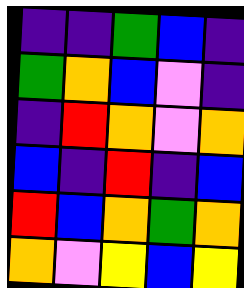[["indigo", "indigo", "green", "blue", "indigo"], ["green", "orange", "blue", "violet", "indigo"], ["indigo", "red", "orange", "violet", "orange"], ["blue", "indigo", "red", "indigo", "blue"], ["red", "blue", "orange", "green", "orange"], ["orange", "violet", "yellow", "blue", "yellow"]]